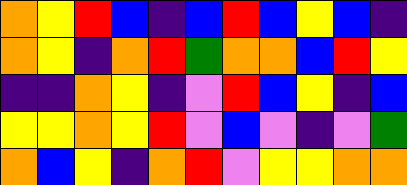[["orange", "yellow", "red", "blue", "indigo", "blue", "red", "blue", "yellow", "blue", "indigo"], ["orange", "yellow", "indigo", "orange", "red", "green", "orange", "orange", "blue", "red", "yellow"], ["indigo", "indigo", "orange", "yellow", "indigo", "violet", "red", "blue", "yellow", "indigo", "blue"], ["yellow", "yellow", "orange", "yellow", "red", "violet", "blue", "violet", "indigo", "violet", "green"], ["orange", "blue", "yellow", "indigo", "orange", "red", "violet", "yellow", "yellow", "orange", "orange"]]